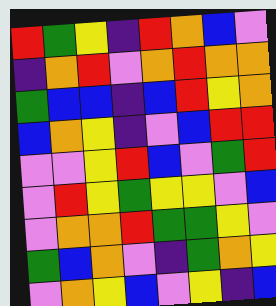[["red", "green", "yellow", "indigo", "red", "orange", "blue", "violet"], ["indigo", "orange", "red", "violet", "orange", "red", "orange", "orange"], ["green", "blue", "blue", "indigo", "blue", "red", "yellow", "orange"], ["blue", "orange", "yellow", "indigo", "violet", "blue", "red", "red"], ["violet", "violet", "yellow", "red", "blue", "violet", "green", "red"], ["violet", "red", "yellow", "green", "yellow", "yellow", "violet", "blue"], ["violet", "orange", "orange", "red", "green", "green", "yellow", "violet"], ["green", "blue", "orange", "violet", "indigo", "green", "orange", "yellow"], ["violet", "orange", "yellow", "blue", "violet", "yellow", "indigo", "blue"]]